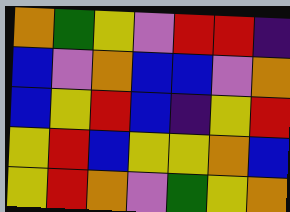[["orange", "green", "yellow", "violet", "red", "red", "indigo"], ["blue", "violet", "orange", "blue", "blue", "violet", "orange"], ["blue", "yellow", "red", "blue", "indigo", "yellow", "red"], ["yellow", "red", "blue", "yellow", "yellow", "orange", "blue"], ["yellow", "red", "orange", "violet", "green", "yellow", "orange"]]